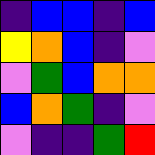[["indigo", "blue", "blue", "indigo", "blue"], ["yellow", "orange", "blue", "indigo", "violet"], ["violet", "green", "blue", "orange", "orange"], ["blue", "orange", "green", "indigo", "violet"], ["violet", "indigo", "indigo", "green", "red"]]